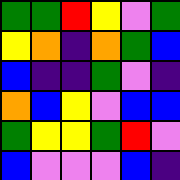[["green", "green", "red", "yellow", "violet", "green"], ["yellow", "orange", "indigo", "orange", "green", "blue"], ["blue", "indigo", "indigo", "green", "violet", "indigo"], ["orange", "blue", "yellow", "violet", "blue", "blue"], ["green", "yellow", "yellow", "green", "red", "violet"], ["blue", "violet", "violet", "violet", "blue", "indigo"]]